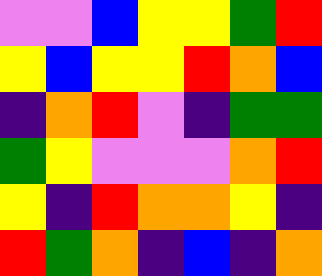[["violet", "violet", "blue", "yellow", "yellow", "green", "red"], ["yellow", "blue", "yellow", "yellow", "red", "orange", "blue"], ["indigo", "orange", "red", "violet", "indigo", "green", "green"], ["green", "yellow", "violet", "violet", "violet", "orange", "red"], ["yellow", "indigo", "red", "orange", "orange", "yellow", "indigo"], ["red", "green", "orange", "indigo", "blue", "indigo", "orange"]]